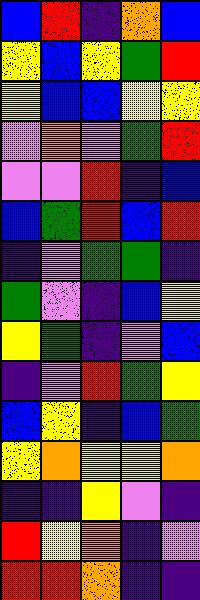[["blue", "red", "indigo", "orange", "blue"], ["yellow", "blue", "yellow", "green", "red"], ["yellow", "blue", "blue", "yellow", "yellow"], ["violet", "orange", "violet", "green", "red"], ["violet", "violet", "red", "indigo", "blue"], ["blue", "green", "red", "blue", "red"], ["indigo", "violet", "green", "green", "indigo"], ["green", "violet", "indigo", "blue", "yellow"], ["yellow", "green", "indigo", "violet", "blue"], ["indigo", "violet", "red", "green", "yellow"], ["blue", "yellow", "indigo", "blue", "green"], ["yellow", "orange", "yellow", "yellow", "orange"], ["indigo", "indigo", "yellow", "violet", "indigo"], ["red", "yellow", "orange", "indigo", "violet"], ["red", "red", "orange", "indigo", "indigo"]]